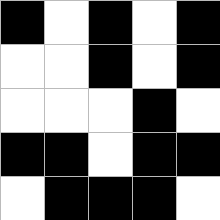[["black", "white", "black", "white", "black"], ["white", "white", "black", "white", "black"], ["white", "white", "white", "black", "white"], ["black", "black", "white", "black", "black"], ["white", "black", "black", "black", "white"]]